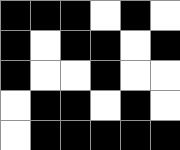[["black", "black", "black", "white", "black", "white"], ["black", "white", "black", "black", "white", "black"], ["black", "white", "white", "black", "white", "white"], ["white", "black", "black", "white", "black", "white"], ["white", "black", "black", "black", "black", "black"]]